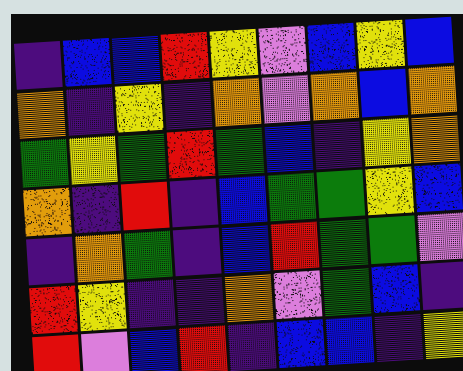[["indigo", "blue", "blue", "red", "yellow", "violet", "blue", "yellow", "blue"], ["orange", "indigo", "yellow", "indigo", "orange", "violet", "orange", "blue", "orange"], ["green", "yellow", "green", "red", "green", "blue", "indigo", "yellow", "orange"], ["orange", "indigo", "red", "indigo", "blue", "green", "green", "yellow", "blue"], ["indigo", "orange", "green", "indigo", "blue", "red", "green", "green", "violet"], ["red", "yellow", "indigo", "indigo", "orange", "violet", "green", "blue", "indigo"], ["red", "violet", "blue", "red", "indigo", "blue", "blue", "indigo", "yellow"]]